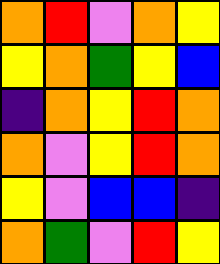[["orange", "red", "violet", "orange", "yellow"], ["yellow", "orange", "green", "yellow", "blue"], ["indigo", "orange", "yellow", "red", "orange"], ["orange", "violet", "yellow", "red", "orange"], ["yellow", "violet", "blue", "blue", "indigo"], ["orange", "green", "violet", "red", "yellow"]]